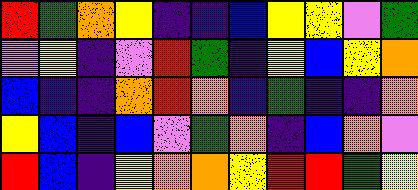[["red", "green", "orange", "yellow", "indigo", "indigo", "blue", "yellow", "yellow", "violet", "green"], ["violet", "yellow", "indigo", "violet", "red", "green", "indigo", "yellow", "blue", "yellow", "orange"], ["blue", "indigo", "indigo", "orange", "red", "orange", "indigo", "green", "indigo", "indigo", "orange"], ["yellow", "blue", "indigo", "blue", "violet", "green", "orange", "indigo", "blue", "orange", "violet"], ["red", "blue", "indigo", "yellow", "orange", "orange", "yellow", "red", "red", "green", "yellow"]]